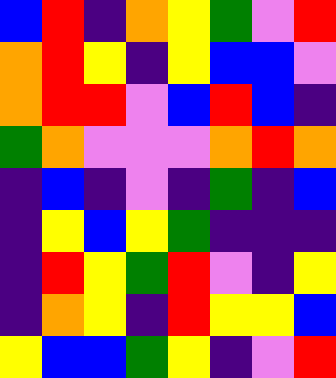[["blue", "red", "indigo", "orange", "yellow", "green", "violet", "red"], ["orange", "red", "yellow", "indigo", "yellow", "blue", "blue", "violet"], ["orange", "red", "red", "violet", "blue", "red", "blue", "indigo"], ["green", "orange", "violet", "violet", "violet", "orange", "red", "orange"], ["indigo", "blue", "indigo", "violet", "indigo", "green", "indigo", "blue"], ["indigo", "yellow", "blue", "yellow", "green", "indigo", "indigo", "indigo"], ["indigo", "red", "yellow", "green", "red", "violet", "indigo", "yellow"], ["indigo", "orange", "yellow", "indigo", "red", "yellow", "yellow", "blue"], ["yellow", "blue", "blue", "green", "yellow", "indigo", "violet", "red"]]